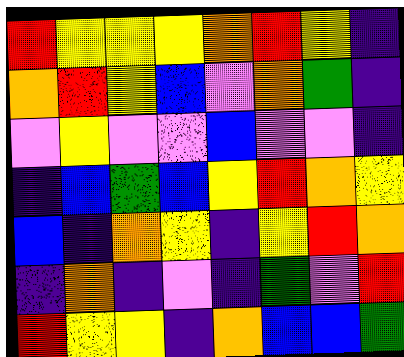[["red", "yellow", "yellow", "yellow", "orange", "red", "yellow", "indigo"], ["orange", "red", "yellow", "blue", "violet", "orange", "green", "indigo"], ["violet", "yellow", "violet", "violet", "blue", "violet", "violet", "indigo"], ["indigo", "blue", "green", "blue", "yellow", "red", "orange", "yellow"], ["blue", "indigo", "orange", "yellow", "indigo", "yellow", "red", "orange"], ["indigo", "orange", "indigo", "violet", "indigo", "green", "violet", "red"], ["red", "yellow", "yellow", "indigo", "orange", "blue", "blue", "green"]]